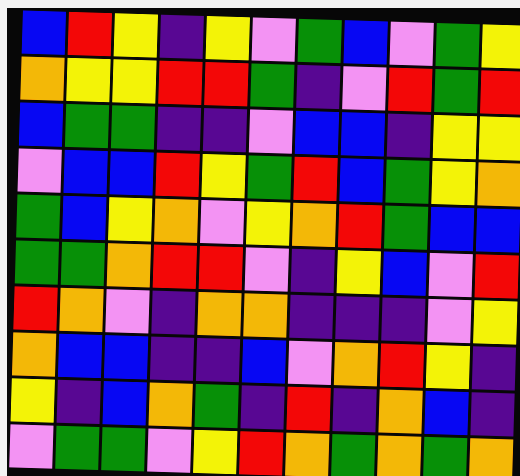[["blue", "red", "yellow", "indigo", "yellow", "violet", "green", "blue", "violet", "green", "yellow"], ["orange", "yellow", "yellow", "red", "red", "green", "indigo", "violet", "red", "green", "red"], ["blue", "green", "green", "indigo", "indigo", "violet", "blue", "blue", "indigo", "yellow", "yellow"], ["violet", "blue", "blue", "red", "yellow", "green", "red", "blue", "green", "yellow", "orange"], ["green", "blue", "yellow", "orange", "violet", "yellow", "orange", "red", "green", "blue", "blue"], ["green", "green", "orange", "red", "red", "violet", "indigo", "yellow", "blue", "violet", "red"], ["red", "orange", "violet", "indigo", "orange", "orange", "indigo", "indigo", "indigo", "violet", "yellow"], ["orange", "blue", "blue", "indigo", "indigo", "blue", "violet", "orange", "red", "yellow", "indigo"], ["yellow", "indigo", "blue", "orange", "green", "indigo", "red", "indigo", "orange", "blue", "indigo"], ["violet", "green", "green", "violet", "yellow", "red", "orange", "green", "orange", "green", "orange"]]